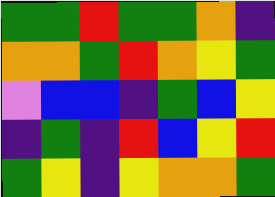[["green", "green", "red", "green", "green", "orange", "indigo"], ["orange", "orange", "green", "red", "orange", "yellow", "green"], ["violet", "blue", "blue", "indigo", "green", "blue", "yellow"], ["indigo", "green", "indigo", "red", "blue", "yellow", "red"], ["green", "yellow", "indigo", "yellow", "orange", "orange", "green"]]